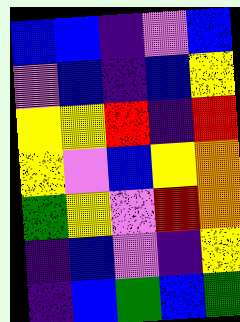[["blue", "blue", "indigo", "violet", "blue"], ["violet", "blue", "indigo", "blue", "yellow"], ["yellow", "yellow", "red", "indigo", "red"], ["yellow", "violet", "blue", "yellow", "orange"], ["green", "yellow", "violet", "red", "orange"], ["indigo", "blue", "violet", "indigo", "yellow"], ["indigo", "blue", "green", "blue", "green"]]